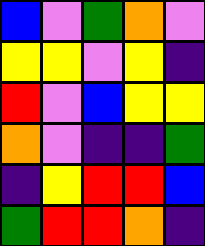[["blue", "violet", "green", "orange", "violet"], ["yellow", "yellow", "violet", "yellow", "indigo"], ["red", "violet", "blue", "yellow", "yellow"], ["orange", "violet", "indigo", "indigo", "green"], ["indigo", "yellow", "red", "red", "blue"], ["green", "red", "red", "orange", "indigo"]]